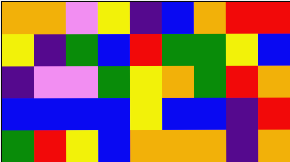[["orange", "orange", "violet", "yellow", "indigo", "blue", "orange", "red", "red"], ["yellow", "indigo", "green", "blue", "red", "green", "green", "yellow", "blue"], ["indigo", "violet", "violet", "green", "yellow", "orange", "green", "red", "orange"], ["blue", "blue", "blue", "blue", "yellow", "blue", "blue", "indigo", "red"], ["green", "red", "yellow", "blue", "orange", "orange", "orange", "indigo", "orange"]]